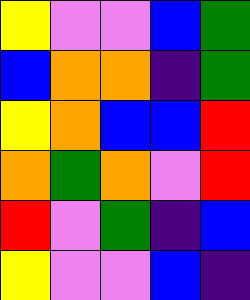[["yellow", "violet", "violet", "blue", "green"], ["blue", "orange", "orange", "indigo", "green"], ["yellow", "orange", "blue", "blue", "red"], ["orange", "green", "orange", "violet", "red"], ["red", "violet", "green", "indigo", "blue"], ["yellow", "violet", "violet", "blue", "indigo"]]